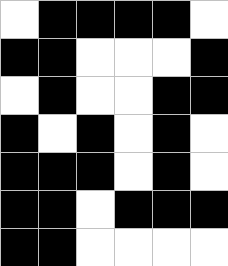[["white", "black", "black", "black", "black", "white"], ["black", "black", "white", "white", "white", "black"], ["white", "black", "white", "white", "black", "black"], ["black", "white", "black", "white", "black", "white"], ["black", "black", "black", "white", "black", "white"], ["black", "black", "white", "black", "black", "black"], ["black", "black", "white", "white", "white", "white"]]